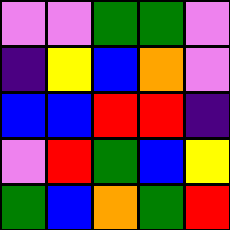[["violet", "violet", "green", "green", "violet"], ["indigo", "yellow", "blue", "orange", "violet"], ["blue", "blue", "red", "red", "indigo"], ["violet", "red", "green", "blue", "yellow"], ["green", "blue", "orange", "green", "red"]]